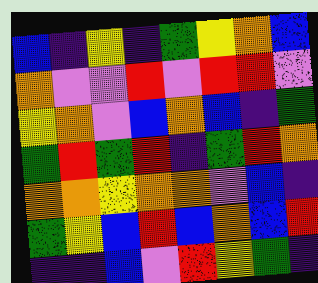[["blue", "indigo", "yellow", "indigo", "green", "yellow", "orange", "blue"], ["orange", "violet", "violet", "red", "violet", "red", "red", "violet"], ["yellow", "orange", "violet", "blue", "orange", "blue", "indigo", "green"], ["green", "red", "green", "red", "indigo", "green", "red", "orange"], ["orange", "orange", "yellow", "orange", "orange", "violet", "blue", "indigo"], ["green", "yellow", "blue", "red", "blue", "orange", "blue", "red"], ["indigo", "indigo", "blue", "violet", "red", "yellow", "green", "indigo"]]